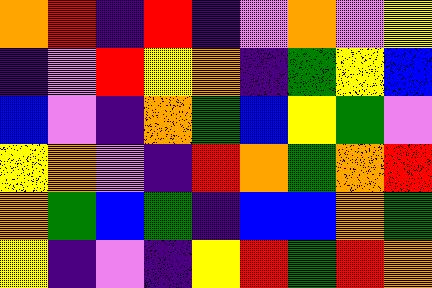[["orange", "red", "indigo", "red", "indigo", "violet", "orange", "violet", "yellow"], ["indigo", "violet", "red", "yellow", "orange", "indigo", "green", "yellow", "blue"], ["blue", "violet", "indigo", "orange", "green", "blue", "yellow", "green", "violet"], ["yellow", "orange", "violet", "indigo", "red", "orange", "green", "orange", "red"], ["orange", "green", "blue", "green", "indigo", "blue", "blue", "orange", "green"], ["yellow", "indigo", "violet", "indigo", "yellow", "red", "green", "red", "orange"]]